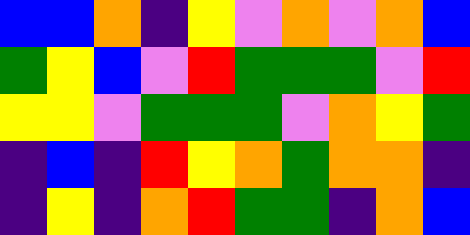[["blue", "blue", "orange", "indigo", "yellow", "violet", "orange", "violet", "orange", "blue"], ["green", "yellow", "blue", "violet", "red", "green", "green", "green", "violet", "red"], ["yellow", "yellow", "violet", "green", "green", "green", "violet", "orange", "yellow", "green"], ["indigo", "blue", "indigo", "red", "yellow", "orange", "green", "orange", "orange", "indigo"], ["indigo", "yellow", "indigo", "orange", "red", "green", "green", "indigo", "orange", "blue"]]